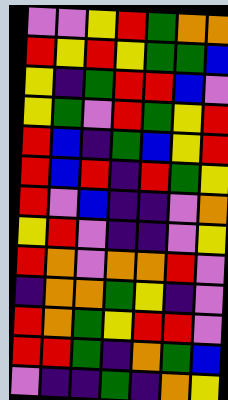[["violet", "violet", "yellow", "red", "green", "orange", "orange"], ["red", "yellow", "red", "yellow", "green", "green", "blue"], ["yellow", "indigo", "green", "red", "red", "blue", "violet"], ["yellow", "green", "violet", "red", "green", "yellow", "red"], ["red", "blue", "indigo", "green", "blue", "yellow", "red"], ["red", "blue", "red", "indigo", "red", "green", "yellow"], ["red", "violet", "blue", "indigo", "indigo", "violet", "orange"], ["yellow", "red", "violet", "indigo", "indigo", "violet", "yellow"], ["red", "orange", "violet", "orange", "orange", "red", "violet"], ["indigo", "orange", "orange", "green", "yellow", "indigo", "violet"], ["red", "orange", "green", "yellow", "red", "red", "violet"], ["red", "red", "green", "indigo", "orange", "green", "blue"], ["violet", "indigo", "indigo", "green", "indigo", "orange", "yellow"]]